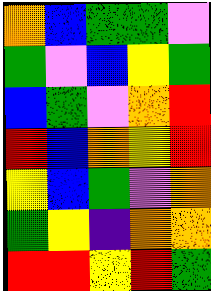[["orange", "blue", "green", "green", "violet"], ["green", "violet", "blue", "yellow", "green"], ["blue", "green", "violet", "orange", "red"], ["red", "blue", "orange", "yellow", "red"], ["yellow", "blue", "green", "violet", "orange"], ["green", "yellow", "indigo", "orange", "orange"], ["red", "red", "yellow", "red", "green"]]